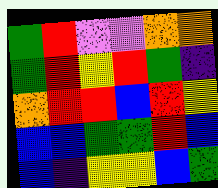[["green", "red", "violet", "violet", "orange", "orange"], ["green", "red", "yellow", "red", "green", "indigo"], ["orange", "red", "red", "blue", "red", "yellow"], ["blue", "blue", "green", "green", "red", "blue"], ["blue", "indigo", "yellow", "yellow", "blue", "green"]]